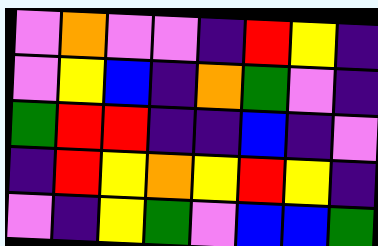[["violet", "orange", "violet", "violet", "indigo", "red", "yellow", "indigo"], ["violet", "yellow", "blue", "indigo", "orange", "green", "violet", "indigo"], ["green", "red", "red", "indigo", "indigo", "blue", "indigo", "violet"], ["indigo", "red", "yellow", "orange", "yellow", "red", "yellow", "indigo"], ["violet", "indigo", "yellow", "green", "violet", "blue", "blue", "green"]]